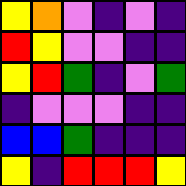[["yellow", "orange", "violet", "indigo", "violet", "indigo"], ["red", "yellow", "violet", "violet", "indigo", "indigo"], ["yellow", "red", "green", "indigo", "violet", "green"], ["indigo", "violet", "violet", "violet", "indigo", "indigo"], ["blue", "blue", "green", "indigo", "indigo", "indigo"], ["yellow", "indigo", "red", "red", "red", "yellow"]]